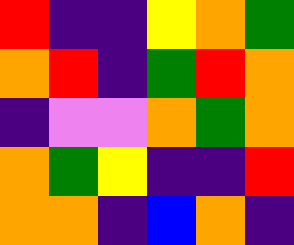[["red", "indigo", "indigo", "yellow", "orange", "green"], ["orange", "red", "indigo", "green", "red", "orange"], ["indigo", "violet", "violet", "orange", "green", "orange"], ["orange", "green", "yellow", "indigo", "indigo", "red"], ["orange", "orange", "indigo", "blue", "orange", "indigo"]]